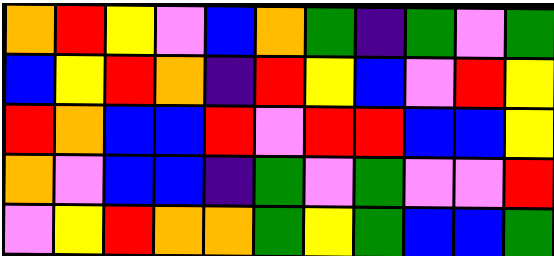[["orange", "red", "yellow", "violet", "blue", "orange", "green", "indigo", "green", "violet", "green"], ["blue", "yellow", "red", "orange", "indigo", "red", "yellow", "blue", "violet", "red", "yellow"], ["red", "orange", "blue", "blue", "red", "violet", "red", "red", "blue", "blue", "yellow"], ["orange", "violet", "blue", "blue", "indigo", "green", "violet", "green", "violet", "violet", "red"], ["violet", "yellow", "red", "orange", "orange", "green", "yellow", "green", "blue", "blue", "green"]]